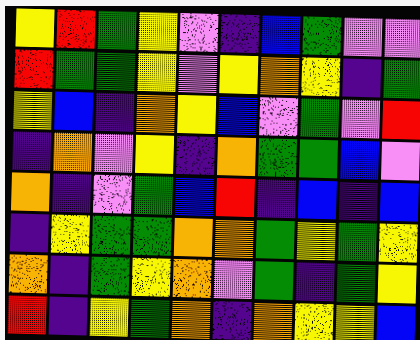[["yellow", "red", "green", "yellow", "violet", "indigo", "blue", "green", "violet", "violet"], ["red", "green", "green", "yellow", "violet", "yellow", "orange", "yellow", "indigo", "green"], ["yellow", "blue", "indigo", "orange", "yellow", "blue", "violet", "green", "violet", "red"], ["indigo", "orange", "violet", "yellow", "indigo", "orange", "green", "green", "blue", "violet"], ["orange", "indigo", "violet", "green", "blue", "red", "indigo", "blue", "indigo", "blue"], ["indigo", "yellow", "green", "green", "orange", "orange", "green", "yellow", "green", "yellow"], ["orange", "indigo", "green", "yellow", "orange", "violet", "green", "indigo", "green", "yellow"], ["red", "indigo", "yellow", "green", "orange", "indigo", "orange", "yellow", "yellow", "blue"]]